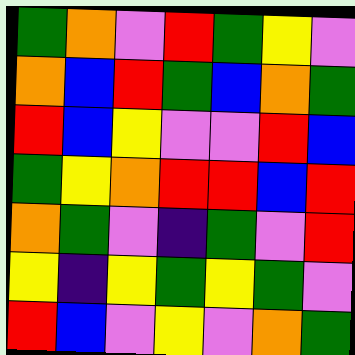[["green", "orange", "violet", "red", "green", "yellow", "violet"], ["orange", "blue", "red", "green", "blue", "orange", "green"], ["red", "blue", "yellow", "violet", "violet", "red", "blue"], ["green", "yellow", "orange", "red", "red", "blue", "red"], ["orange", "green", "violet", "indigo", "green", "violet", "red"], ["yellow", "indigo", "yellow", "green", "yellow", "green", "violet"], ["red", "blue", "violet", "yellow", "violet", "orange", "green"]]